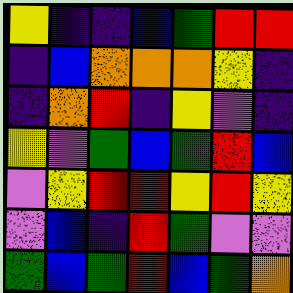[["yellow", "indigo", "indigo", "blue", "green", "red", "red"], ["indigo", "blue", "orange", "orange", "orange", "yellow", "indigo"], ["indigo", "orange", "red", "indigo", "yellow", "violet", "indigo"], ["yellow", "violet", "green", "blue", "green", "red", "blue"], ["violet", "yellow", "red", "red", "yellow", "red", "yellow"], ["violet", "blue", "indigo", "red", "green", "violet", "violet"], ["green", "blue", "green", "red", "blue", "green", "orange"]]